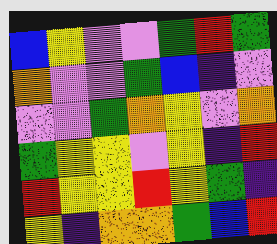[["blue", "yellow", "violet", "violet", "green", "red", "green"], ["orange", "violet", "violet", "green", "blue", "indigo", "violet"], ["violet", "violet", "green", "orange", "yellow", "violet", "orange"], ["green", "yellow", "yellow", "violet", "yellow", "indigo", "red"], ["red", "yellow", "yellow", "red", "yellow", "green", "indigo"], ["yellow", "indigo", "orange", "orange", "green", "blue", "red"]]